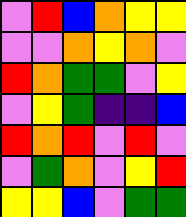[["violet", "red", "blue", "orange", "yellow", "yellow"], ["violet", "violet", "orange", "yellow", "orange", "violet"], ["red", "orange", "green", "green", "violet", "yellow"], ["violet", "yellow", "green", "indigo", "indigo", "blue"], ["red", "orange", "red", "violet", "red", "violet"], ["violet", "green", "orange", "violet", "yellow", "red"], ["yellow", "yellow", "blue", "violet", "green", "green"]]